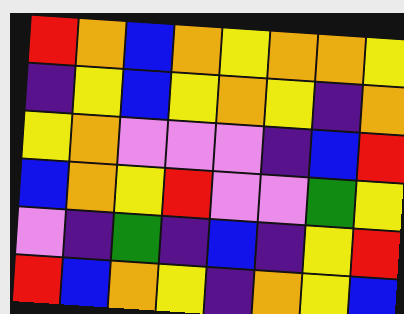[["red", "orange", "blue", "orange", "yellow", "orange", "orange", "yellow"], ["indigo", "yellow", "blue", "yellow", "orange", "yellow", "indigo", "orange"], ["yellow", "orange", "violet", "violet", "violet", "indigo", "blue", "red"], ["blue", "orange", "yellow", "red", "violet", "violet", "green", "yellow"], ["violet", "indigo", "green", "indigo", "blue", "indigo", "yellow", "red"], ["red", "blue", "orange", "yellow", "indigo", "orange", "yellow", "blue"]]